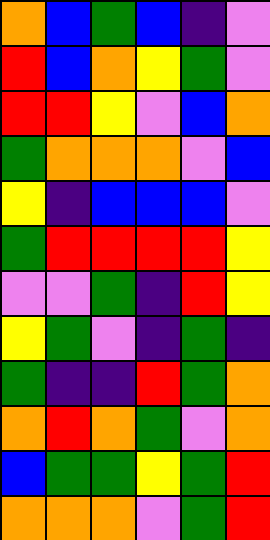[["orange", "blue", "green", "blue", "indigo", "violet"], ["red", "blue", "orange", "yellow", "green", "violet"], ["red", "red", "yellow", "violet", "blue", "orange"], ["green", "orange", "orange", "orange", "violet", "blue"], ["yellow", "indigo", "blue", "blue", "blue", "violet"], ["green", "red", "red", "red", "red", "yellow"], ["violet", "violet", "green", "indigo", "red", "yellow"], ["yellow", "green", "violet", "indigo", "green", "indigo"], ["green", "indigo", "indigo", "red", "green", "orange"], ["orange", "red", "orange", "green", "violet", "orange"], ["blue", "green", "green", "yellow", "green", "red"], ["orange", "orange", "orange", "violet", "green", "red"]]